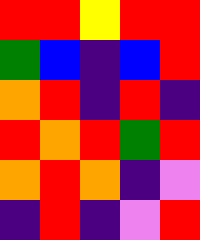[["red", "red", "yellow", "red", "red"], ["green", "blue", "indigo", "blue", "red"], ["orange", "red", "indigo", "red", "indigo"], ["red", "orange", "red", "green", "red"], ["orange", "red", "orange", "indigo", "violet"], ["indigo", "red", "indigo", "violet", "red"]]